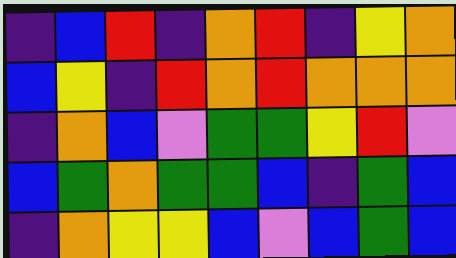[["indigo", "blue", "red", "indigo", "orange", "red", "indigo", "yellow", "orange"], ["blue", "yellow", "indigo", "red", "orange", "red", "orange", "orange", "orange"], ["indigo", "orange", "blue", "violet", "green", "green", "yellow", "red", "violet"], ["blue", "green", "orange", "green", "green", "blue", "indigo", "green", "blue"], ["indigo", "orange", "yellow", "yellow", "blue", "violet", "blue", "green", "blue"]]